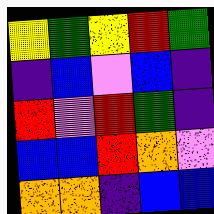[["yellow", "green", "yellow", "red", "green"], ["indigo", "blue", "violet", "blue", "indigo"], ["red", "violet", "red", "green", "indigo"], ["blue", "blue", "red", "orange", "violet"], ["orange", "orange", "indigo", "blue", "blue"]]